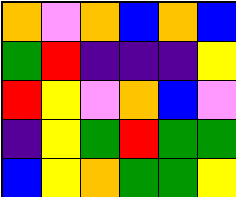[["orange", "violet", "orange", "blue", "orange", "blue"], ["green", "red", "indigo", "indigo", "indigo", "yellow"], ["red", "yellow", "violet", "orange", "blue", "violet"], ["indigo", "yellow", "green", "red", "green", "green"], ["blue", "yellow", "orange", "green", "green", "yellow"]]